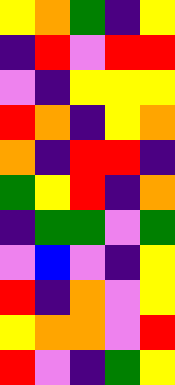[["yellow", "orange", "green", "indigo", "yellow"], ["indigo", "red", "violet", "red", "red"], ["violet", "indigo", "yellow", "yellow", "yellow"], ["red", "orange", "indigo", "yellow", "orange"], ["orange", "indigo", "red", "red", "indigo"], ["green", "yellow", "red", "indigo", "orange"], ["indigo", "green", "green", "violet", "green"], ["violet", "blue", "violet", "indigo", "yellow"], ["red", "indigo", "orange", "violet", "yellow"], ["yellow", "orange", "orange", "violet", "red"], ["red", "violet", "indigo", "green", "yellow"]]